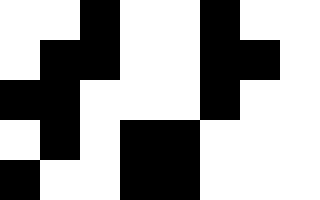[["white", "white", "black", "white", "white", "black", "white", "white"], ["white", "black", "black", "white", "white", "black", "black", "white"], ["black", "black", "white", "white", "white", "black", "white", "white"], ["white", "black", "white", "black", "black", "white", "white", "white"], ["black", "white", "white", "black", "black", "white", "white", "white"]]